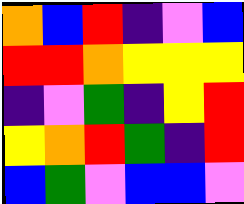[["orange", "blue", "red", "indigo", "violet", "blue"], ["red", "red", "orange", "yellow", "yellow", "yellow"], ["indigo", "violet", "green", "indigo", "yellow", "red"], ["yellow", "orange", "red", "green", "indigo", "red"], ["blue", "green", "violet", "blue", "blue", "violet"]]